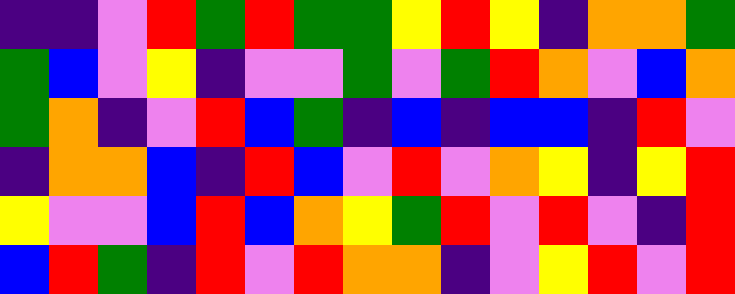[["indigo", "indigo", "violet", "red", "green", "red", "green", "green", "yellow", "red", "yellow", "indigo", "orange", "orange", "green"], ["green", "blue", "violet", "yellow", "indigo", "violet", "violet", "green", "violet", "green", "red", "orange", "violet", "blue", "orange"], ["green", "orange", "indigo", "violet", "red", "blue", "green", "indigo", "blue", "indigo", "blue", "blue", "indigo", "red", "violet"], ["indigo", "orange", "orange", "blue", "indigo", "red", "blue", "violet", "red", "violet", "orange", "yellow", "indigo", "yellow", "red"], ["yellow", "violet", "violet", "blue", "red", "blue", "orange", "yellow", "green", "red", "violet", "red", "violet", "indigo", "red"], ["blue", "red", "green", "indigo", "red", "violet", "red", "orange", "orange", "indigo", "violet", "yellow", "red", "violet", "red"]]